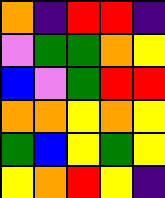[["orange", "indigo", "red", "red", "indigo"], ["violet", "green", "green", "orange", "yellow"], ["blue", "violet", "green", "red", "red"], ["orange", "orange", "yellow", "orange", "yellow"], ["green", "blue", "yellow", "green", "yellow"], ["yellow", "orange", "red", "yellow", "indigo"]]